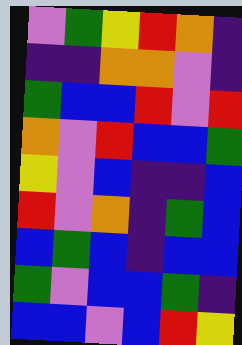[["violet", "green", "yellow", "red", "orange", "indigo"], ["indigo", "indigo", "orange", "orange", "violet", "indigo"], ["green", "blue", "blue", "red", "violet", "red"], ["orange", "violet", "red", "blue", "blue", "green"], ["yellow", "violet", "blue", "indigo", "indigo", "blue"], ["red", "violet", "orange", "indigo", "green", "blue"], ["blue", "green", "blue", "indigo", "blue", "blue"], ["green", "violet", "blue", "blue", "green", "indigo"], ["blue", "blue", "violet", "blue", "red", "yellow"]]